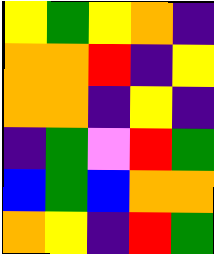[["yellow", "green", "yellow", "orange", "indigo"], ["orange", "orange", "red", "indigo", "yellow"], ["orange", "orange", "indigo", "yellow", "indigo"], ["indigo", "green", "violet", "red", "green"], ["blue", "green", "blue", "orange", "orange"], ["orange", "yellow", "indigo", "red", "green"]]